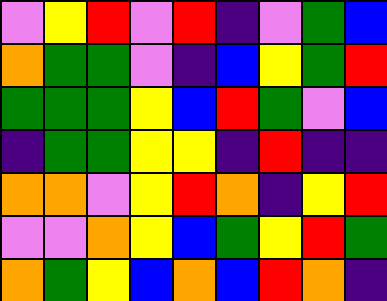[["violet", "yellow", "red", "violet", "red", "indigo", "violet", "green", "blue"], ["orange", "green", "green", "violet", "indigo", "blue", "yellow", "green", "red"], ["green", "green", "green", "yellow", "blue", "red", "green", "violet", "blue"], ["indigo", "green", "green", "yellow", "yellow", "indigo", "red", "indigo", "indigo"], ["orange", "orange", "violet", "yellow", "red", "orange", "indigo", "yellow", "red"], ["violet", "violet", "orange", "yellow", "blue", "green", "yellow", "red", "green"], ["orange", "green", "yellow", "blue", "orange", "blue", "red", "orange", "indigo"]]